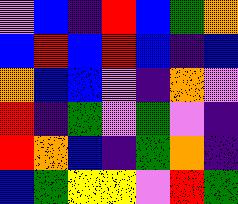[["violet", "blue", "indigo", "red", "blue", "green", "orange"], ["blue", "red", "blue", "red", "blue", "indigo", "blue"], ["orange", "blue", "blue", "violet", "indigo", "orange", "violet"], ["red", "indigo", "green", "violet", "green", "violet", "indigo"], ["red", "orange", "blue", "indigo", "green", "orange", "indigo"], ["blue", "green", "yellow", "yellow", "violet", "red", "green"]]